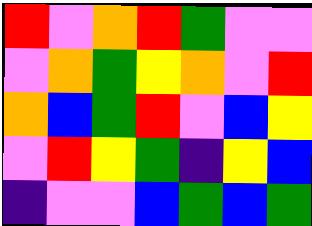[["red", "violet", "orange", "red", "green", "violet", "violet"], ["violet", "orange", "green", "yellow", "orange", "violet", "red"], ["orange", "blue", "green", "red", "violet", "blue", "yellow"], ["violet", "red", "yellow", "green", "indigo", "yellow", "blue"], ["indigo", "violet", "violet", "blue", "green", "blue", "green"]]